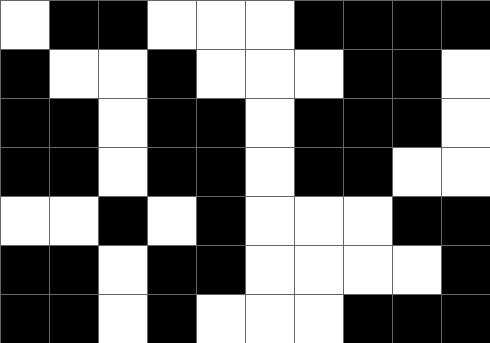[["white", "black", "black", "white", "white", "white", "black", "black", "black", "black"], ["black", "white", "white", "black", "white", "white", "white", "black", "black", "white"], ["black", "black", "white", "black", "black", "white", "black", "black", "black", "white"], ["black", "black", "white", "black", "black", "white", "black", "black", "white", "white"], ["white", "white", "black", "white", "black", "white", "white", "white", "black", "black"], ["black", "black", "white", "black", "black", "white", "white", "white", "white", "black"], ["black", "black", "white", "black", "white", "white", "white", "black", "black", "black"]]